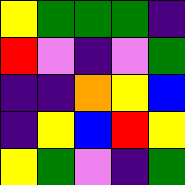[["yellow", "green", "green", "green", "indigo"], ["red", "violet", "indigo", "violet", "green"], ["indigo", "indigo", "orange", "yellow", "blue"], ["indigo", "yellow", "blue", "red", "yellow"], ["yellow", "green", "violet", "indigo", "green"]]